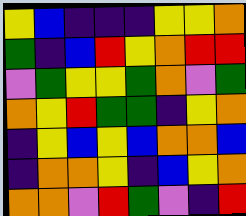[["yellow", "blue", "indigo", "indigo", "indigo", "yellow", "yellow", "orange"], ["green", "indigo", "blue", "red", "yellow", "orange", "red", "red"], ["violet", "green", "yellow", "yellow", "green", "orange", "violet", "green"], ["orange", "yellow", "red", "green", "green", "indigo", "yellow", "orange"], ["indigo", "yellow", "blue", "yellow", "blue", "orange", "orange", "blue"], ["indigo", "orange", "orange", "yellow", "indigo", "blue", "yellow", "orange"], ["orange", "orange", "violet", "red", "green", "violet", "indigo", "red"]]